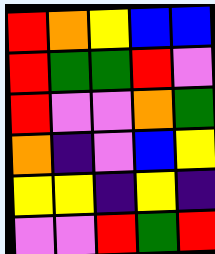[["red", "orange", "yellow", "blue", "blue"], ["red", "green", "green", "red", "violet"], ["red", "violet", "violet", "orange", "green"], ["orange", "indigo", "violet", "blue", "yellow"], ["yellow", "yellow", "indigo", "yellow", "indigo"], ["violet", "violet", "red", "green", "red"]]